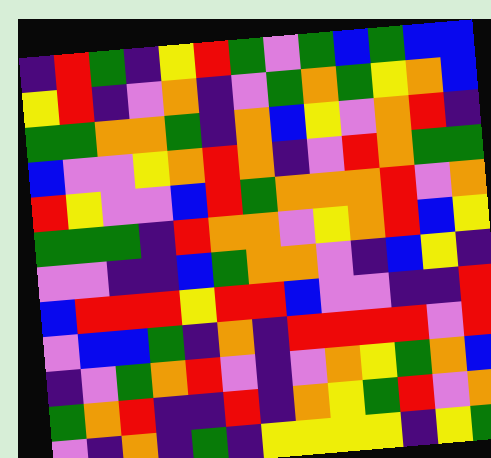[["indigo", "red", "green", "indigo", "yellow", "red", "green", "violet", "green", "blue", "green", "blue", "blue"], ["yellow", "red", "indigo", "violet", "orange", "indigo", "violet", "green", "orange", "green", "yellow", "orange", "blue"], ["green", "green", "orange", "orange", "green", "indigo", "orange", "blue", "yellow", "violet", "orange", "red", "indigo"], ["blue", "violet", "violet", "yellow", "orange", "red", "orange", "indigo", "violet", "red", "orange", "green", "green"], ["red", "yellow", "violet", "violet", "blue", "red", "green", "orange", "orange", "orange", "red", "violet", "orange"], ["green", "green", "green", "indigo", "red", "orange", "orange", "violet", "yellow", "orange", "red", "blue", "yellow"], ["violet", "violet", "indigo", "indigo", "blue", "green", "orange", "orange", "violet", "indigo", "blue", "yellow", "indigo"], ["blue", "red", "red", "red", "yellow", "red", "red", "blue", "violet", "violet", "indigo", "indigo", "red"], ["violet", "blue", "blue", "green", "indigo", "orange", "indigo", "red", "red", "red", "red", "violet", "red"], ["indigo", "violet", "green", "orange", "red", "violet", "indigo", "violet", "orange", "yellow", "green", "orange", "blue"], ["green", "orange", "red", "indigo", "indigo", "red", "indigo", "orange", "yellow", "green", "red", "violet", "orange"], ["violet", "indigo", "orange", "indigo", "green", "indigo", "yellow", "yellow", "yellow", "yellow", "indigo", "yellow", "green"]]